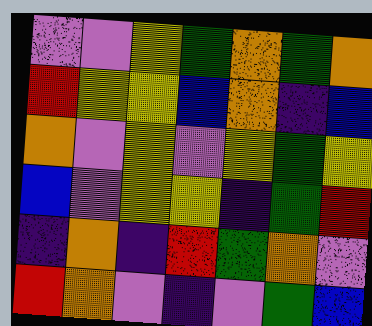[["violet", "violet", "yellow", "green", "orange", "green", "orange"], ["red", "yellow", "yellow", "blue", "orange", "indigo", "blue"], ["orange", "violet", "yellow", "violet", "yellow", "green", "yellow"], ["blue", "violet", "yellow", "yellow", "indigo", "green", "red"], ["indigo", "orange", "indigo", "red", "green", "orange", "violet"], ["red", "orange", "violet", "indigo", "violet", "green", "blue"]]